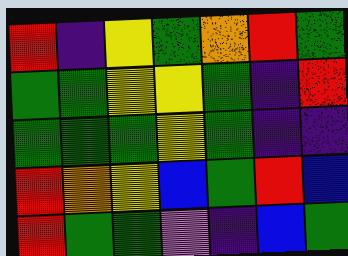[["red", "indigo", "yellow", "green", "orange", "red", "green"], ["green", "green", "yellow", "yellow", "green", "indigo", "red"], ["green", "green", "green", "yellow", "green", "indigo", "indigo"], ["red", "orange", "yellow", "blue", "green", "red", "blue"], ["red", "green", "green", "violet", "indigo", "blue", "green"]]